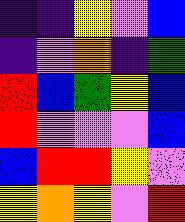[["indigo", "indigo", "yellow", "violet", "blue"], ["indigo", "violet", "orange", "indigo", "green"], ["red", "blue", "green", "yellow", "blue"], ["red", "violet", "violet", "violet", "blue"], ["blue", "red", "red", "yellow", "violet"], ["yellow", "orange", "yellow", "violet", "red"]]